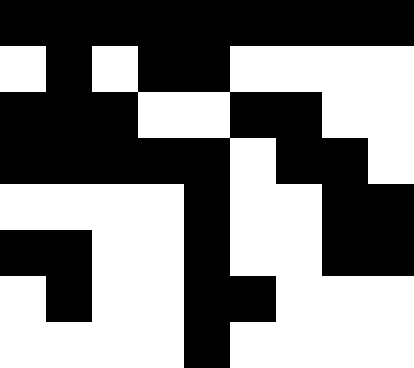[["black", "black", "black", "black", "black", "black", "black", "black", "black"], ["white", "black", "white", "black", "black", "white", "white", "white", "white"], ["black", "black", "black", "white", "white", "black", "black", "white", "white"], ["black", "black", "black", "black", "black", "white", "black", "black", "white"], ["white", "white", "white", "white", "black", "white", "white", "black", "black"], ["black", "black", "white", "white", "black", "white", "white", "black", "black"], ["white", "black", "white", "white", "black", "black", "white", "white", "white"], ["white", "white", "white", "white", "black", "white", "white", "white", "white"]]